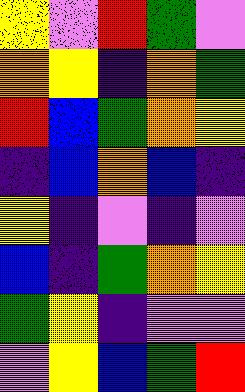[["yellow", "violet", "red", "green", "violet"], ["orange", "yellow", "indigo", "orange", "green"], ["red", "blue", "green", "orange", "yellow"], ["indigo", "blue", "orange", "blue", "indigo"], ["yellow", "indigo", "violet", "indigo", "violet"], ["blue", "indigo", "green", "orange", "yellow"], ["green", "yellow", "indigo", "violet", "violet"], ["violet", "yellow", "blue", "green", "red"]]